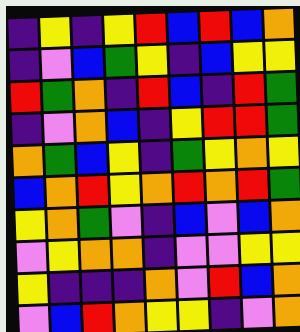[["indigo", "yellow", "indigo", "yellow", "red", "blue", "red", "blue", "orange"], ["indigo", "violet", "blue", "green", "yellow", "indigo", "blue", "yellow", "yellow"], ["red", "green", "orange", "indigo", "red", "blue", "indigo", "red", "green"], ["indigo", "violet", "orange", "blue", "indigo", "yellow", "red", "red", "green"], ["orange", "green", "blue", "yellow", "indigo", "green", "yellow", "orange", "yellow"], ["blue", "orange", "red", "yellow", "orange", "red", "orange", "red", "green"], ["yellow", "orange", "green", "violet", "indigo", "blue", "violet", "blue", "orange"], ["violet", "yellow", "orange", "orange", "indigo", "violet", "violet", "yellow", "yellow"], ["yellow", "indigo", "indigo", "indigo", "orange", "violet", "red", "blue", "orange"], ["violet", "blue", "red", "orange", "yellow", "yellow", "indigo", "violet", "orange"]]